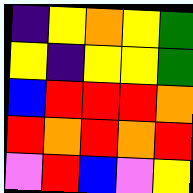[["indigo", "yellow", "orange", "yellow", "green"], ["yellow", "indigo", "yellow", "yellow", "green"], ["blue", "red", "red", "red", "orange"], ["red", "orange", "red", "orange", "red"], ["violet", "red", "blue", "violet", "yellow"]]